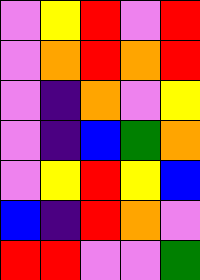[["violet", "yellow", "red", "violet", "red"], ["violet", "orange", "red", "orange", "red"], ["violet", "indigo", "orange", "violet", "yellow"], ["violet", "indigo", "blue", "green", "orange"], ["violet", "yellow", "red", "yellow", "blue"], ["blue", "indigo", "red", "orange", "violet"], ["red", "red", "violet", "violet", "green"]]